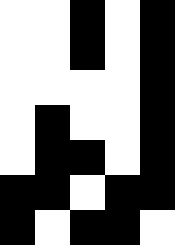[["white", "white", "black", "white", "black"], ["white", "white", "black", "white", "black"], ["white", "white", "white", "white", "black"], ["white", "black", "white", "white", "black"], ["white", "black", "black", "white", "black"], ["black", "black", "white", "black", "black"], ["black", "white", "black", "black", "white"]]